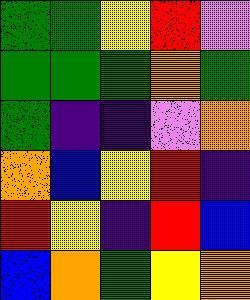[["green", "green", "yellow", "red", "violet"], ["green", "green", "green", "orange", "green"], ["green", "indigo", "indigo", "violet", "orange"], ["orange", "blue", "yellow", "red", "indigo"], ["red", "yellow", "indigo", "red", "blue"], ["blue", "orange", "green", "yellow", "orange"]]